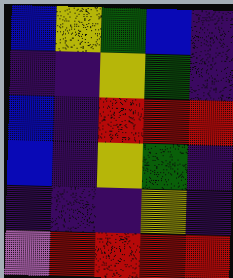[["blue", "yellow", "green", "blue", "indigo"], ["indigo", "indigo", "yellow", "green", "indigo"], ["blue", "indigo", "red", "red", "red"], ["blue", "indigo", "yellow", "green", "indigo"], ["indigo", "indigo", "indigo", "yellow", "indigo"], ["violet", "red", "red", "red", "red"]]